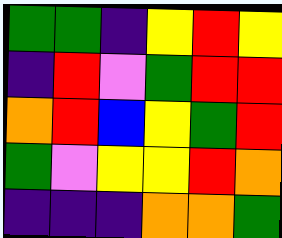[["green", "green", "indigo", "yellow", "red", "yellow"], ["indigo", "red", "violet", "green", "red", "red"], ["orange", "red", "blue", "yellow", "green", "red"], ["green", "violet", "yellow", "yellow", "red", "orange"], ["indigo", "indigo", "indigo", "orange", "orange", "green"]]